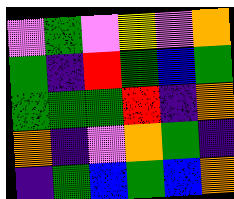[["violet", "green", "violet", "yellow", "violet", "orange"], ["green", "indigo", "red", "green", "blue", "green"], ["green", "green", "green", "red", "indigo", "orange"], ["orange", "indigo", "violet", "orange", "green", "indigo"], ["indigo", "green", "blue", "green", "blue", "orange"]]